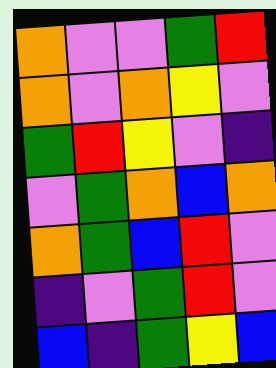[["orange", "violet", "violet", "green", "red"], ["orange", "violet", "orange", "yellow", "violet"], ["green", "red", "yellow", "violet", "indigo"], ["violet", "green", "orange", "blue", "orange"], ["orange", "green", "blue", "red", "violet"], ["indigo", "violet", "green", "red", "violet"], ["blue", "indigo", "green", "yellow", "blue"]]